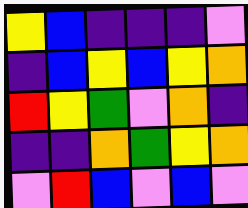[["yellow", "blue", "indigo", "indigo", "indigo", "violet"], ["indigo", "blue", "yellow", "blue", "yellow", "orange"], ["red", "yellow", "green", "violet", "orange", "indigo"], ["indigo", "indigo", "orange", "green", "yellow", "orange"], ["violet", "red", "blue", "violet", "blue", "violet"]]